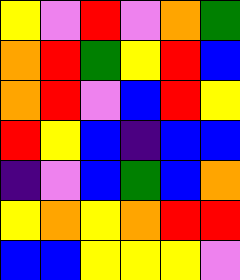[["yellow", "violet", "red", "violet", "orange", "green"], ["orange", "red", "green", "yellow", "red", "blue"], ["orange", "red", "violet", "blue", "red", "yellow"], ["red", "yellow", "blue", "indigo", "blue", "blue"], ["indigo", "violet", "blue", "green", "blue", "orange"], ["yellow", "orange", "yellow", "orange", "red", "red"], ["blue", "blue", "yellow", "yellow", "yellow", "violet"]]